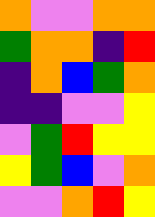[["orange", "violet", "violet", "orange", "orange"], ["green", "orange", "orange", "indigo", "red"], ["indigo", "orange", "blue", "green", "orange"], ["indigo", "indigo", "violet", "violet", "yellow"], ["violet", "green", "red", "yellow", "yellow"], ["yellow", "green", "blue", "violet", "orange"], ["violet", "violet", "orange", "red", "yellow"]]